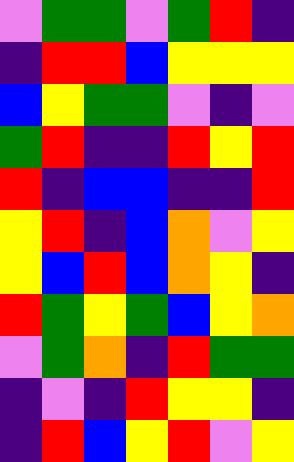[["violet", "green", "green", "violet", "green", "red", "indigo"], ["indigo", "red", "red", "blue", "yellow", "yellow", "yellow"], ["blue", "yellow", "green", "green", "violet", "indigo", "violet"], ["green", "red", "indigo", "indigo", "red", "yellow", "red"], ["red", "indigo", "blue", "blue", "indigo", "indigo", "red"], ["yellow", "red", "indigo", "blue", "orange", "violet", "yellow"], ["yellow", "blue", "red", "blue", "orange", "yellow", "indigo"], ["red", "green", "yellow", "green", "blue", "yellow", "orange"], ["violet", "green", "orange", "indigo", "red", "green", "green"], ["indigo", "violet", "indigo", "red", "yellow", "yellow", "indigo"], ["indigo", "red", "blue", "yellow", "red", "violet", "yellow"]]